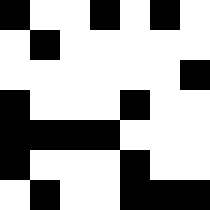[["black", "white", "white", "black", "white", "black", "white"], ["white", "black", "white", "white", "white", "white", "white"], ["white", "white", "white", "white", "white", "white", "black"], ["black", "white", "white", "white", "black", "white", "white"], ["black", "black", "black", "black", "white", "white", "white"], ["black", "white", "white", "white", "black", "white", "white"], ["white", "black", "white", "white", "black", "black", "black"]]